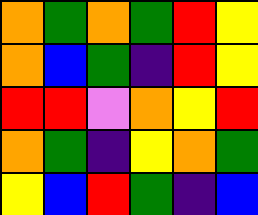[["orange", "green", "orange", "green", "red", "yellow"], ["orange", "blue", "green", "indigo", "red", "yellow"], ["red", "red", "violet", "orange", "yellow", "red"], ["orange", "green", "indigo", "yellow", "orange", "green"], ["yellow", "blue", "red", "green", "indigo", "blue"]]